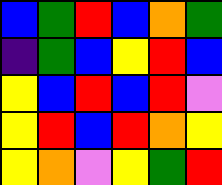[["blue", "green", "red", "blue", "orange", "green"], ["indigo", "green", "blue", "yellow", "red", "blue"], ["yellow", "blue", "red", "blue", "red", "violet"], ["yellow", "red", "blue", "red", "orange", "yellow"], ["yellow", "orange", "violet", "yellow", "green", "red"]]